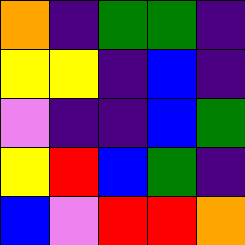[["orange", "indigo", "green", "green", "indigo"], ["yellow", "yellow", "indigo", "blue", "indigo"], ["violet", "indigo", "indigo", "blue", "green"], ["yellow", "red", "blue", "green", "indigo"], ["blue", "violet", "red", "red", "orange"]]